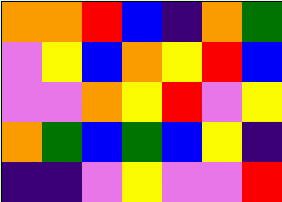[["orange", "orange", "red", "blue", "indigo", "orange", "green"], ["violet", "yellow", "blue", "orange", "yellow", "red", "blue"], ["violet", "violet", "orange", "yellow", "red", "violet", "yellow"], ["orange", "green", "blue", "green", "blue", "yellow", "indigo"], ["indigo", "indigo", "violet", "yellow", "violet", "violet", "red"]]